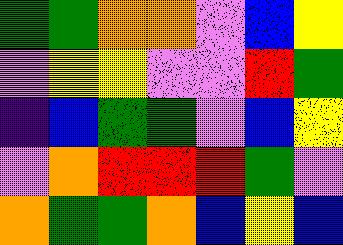[["green", "green", "orange", "orange", "violet", "blue", "yellow"], ["violet", "yellow", "yellow", "violet", "violet", "red", "green"], ["indigo", "blue", "green", "green", "violet", "blue", "yellow"], ["violet", "orange", "red", "red", "red", "green", "violet"], ["orange", "green", "green", "orange", "blue", "yellow", "blue"]]